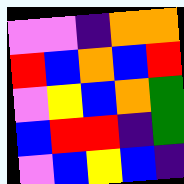[["violet", "violet", "indigo", "orange", "orange"], ["red", "blue", "orange", "blue", "red"], ["violet", "yellow", "blue", "orange", "green"], ["blue", "red", "red", "indigo", "green"], ["violet", "blue", "yellow", "blue", "indigo"]]